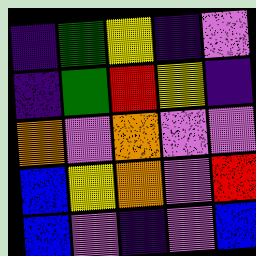[["indigo", "green", "yellow", "indigo", "violet"], ["indigo", "green", "red", "yellow", "indigo"], ["orange", "violet", "orange", "violet", "violet"], ["blue", "yellow", "orange", "violet", "red"], ["blue", "violet", "indigo", "violet", "blue"]]